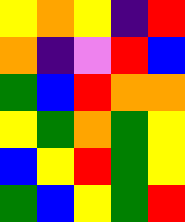[["yellow", "orange", "yellow", "indigo", "red"], ["orange", "indigo", "violet", "red", "blue"], ["green", "blue", "red", "orange", "orange"], ["yellow", "green", "orange", "green", "yellow"], ["blue", "yellow", "red", "green", "yellow"], ["green", "blue", "yellow", "green", "red"]]